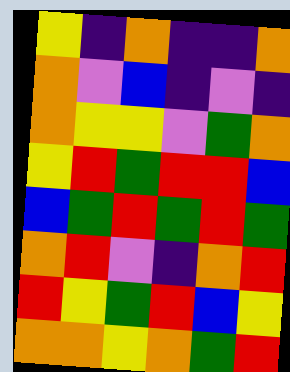[["yellow", "indigo", "orange", "indigo", "indigo", "orange"], ["orange", "violet", "blue", "indigo", "violet", "indigo"], ["orange", "yellow", "yellow", "violet", "green", "orange"], ["yellow", "red", "green", "red", "red", "blue"], ["blue", "green", "red", "green", "red", "green"], ["orange", "red", "violet", "indigo", "orange", "red"], ["red", "yellow", "green", "red", "blue", "yellow"], ["orange", "orange", "yellow", "orange", "green", "red"]]